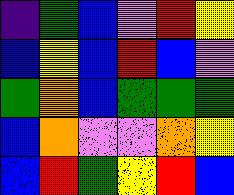[["indigo", "green", "blue", "violet", "red", "yellow"], ["blue", "yellow", "blue", "red", "blue", "violet"], ["green", "orange", "blue", "green", "green", "green"], ["blue", "orange", "violet", "violet", "orange", "yellow"], ["blue", "red", "green", "yellow", "red", "blue"]]